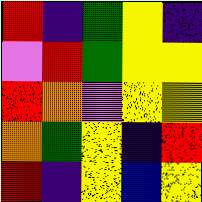[["red", "indigo", "green", "yellow", "indigo"], ["violet", "red", "green", "yellow", "yellow"], ["red", "orange", "violet", "yellow", "yellow"], ["orange", "green", "yellow", "indigo", "red"], ["red", "indigo", "yellow", "blue", "yellow"]]